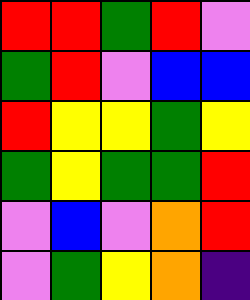[["red", "red", "green", "red", "violet"], ["green", "red", "violet", "blue", "blue"], ["red", "yellow", "yellow", "green", "yellow"], ["green", "yellow", "green", "green", "red"], ["violet", "blue", "violet", "orange", "red"], ["violet", "green", "yellow", "orange", "indigo"]]